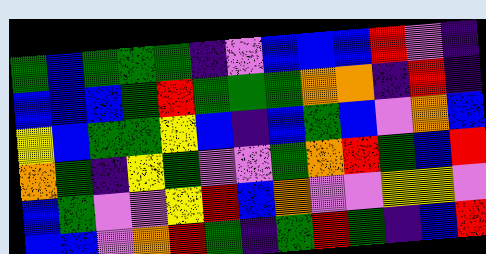[["green", "blue", "green", "green", "green", "indigo", "violet", "blue", "blue", "blue", "red", "violet", "indigo"], ["blue", "blue", "blue", "green", "red", "green", "green", "green", "orange", "orange", "indigo", "red", "indigo"], ["yellow", "blue", "green", "green", "yellow", "blue", "indigo", "blue", "green", "blue", "violet", "orange", "blue"], ["orange", "green", "indigo", "yellow", "green", "violet", "violet", "green", "orange", "red", "green", "blue", "red"], ["blue", "green", "violet", "violet", "yellow", "red", "blue", "orange", "violet", "violet", "yellow", "yellow", "violet"], ["blue", "blue", "violet", "orange", "red", "green", "indigo", "green", "red", "green", "indigo", "blue", "red"]]